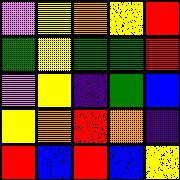[["violet", "yellow", "orange", "yellow", "red"], ["green", "yellow", "green", "green", "red"], ["violet", "yellow", "indigo", "green", "blue"], ["yellow", "orange", "red", "orange", "indigo"], ["red", "blue", "red", "blue", "yellow"]]